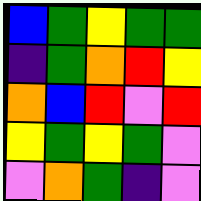[["blue", "green", "yellow", "green", "green"], ["indigo", "green", "orange", "red", "yellow"], ["orange", "blue", "red", "violet", "red"], ["yellow", "green", "yellow", "green", "violet"], ["violet", "orange", "green", "indigo", "violet"]]